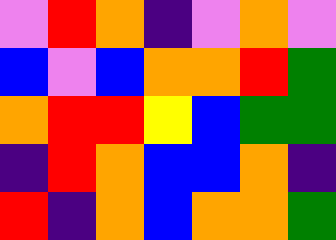[["violet", "red", "orange", "indigo", "violet", "orange", "violet"], ["blue", "violet", "blue", "orange", "orange", "red", "green"], ["orange", "red", "red", "yellow", "blue", "green", "green"], ["indigo", "red", "orange", "blue", "blue", "orange", "indigo"], ["red", "indigo", "orange", "blue", "orange", "orange", "green"]]